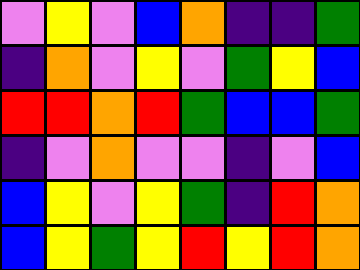[["violet", "yellow", "violet", "blue", "orange", "indigo", "indigo", "green"], ["indigo", "orange", "violet", "yellow", "violet", "green", "yellow", "blue"], ["red", "red", "orange", "red", "green", "blue", "blue", "green"], ["indigo", "violet", "orange", "violet", "violet", "indigo", "violet", "blue"], ["blue", "yellow", "violet", "yellow", "green", "indigo", "red", "orange"], ["blue", "yellow", "green", "yellow", "red", "yellow", "red", "orange"]]